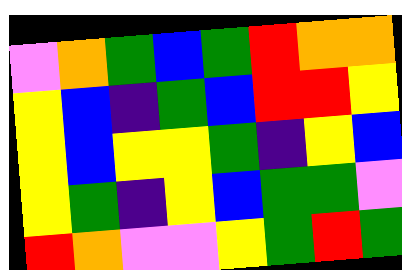[["violet", "orange", "green", "blue", "green", "red", "orange", "orange"], ["yellow", "blue", "indigo", "green", "blue", "red", "red", "yellow"], ["yellow", "blue", "yellow", "yellow", "green", "indigo", "yellow", "blue"], ["yellow", "green", "indigo", "yellow", "blue", "green", "green", "violet"], ["red", "orange", "violet", "violet", "yellow", "green", "red", "green"]]